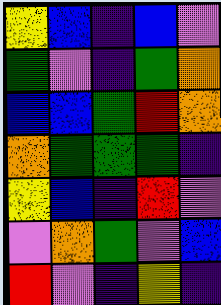[["yellow", "blue", "indigo", "blue", "violet"], ["green", "violet", "indigo", "green", "orange"], ["blue", "blue", "green", "red", "orange"], ["orange", "green", "green", "green", "indigo"], ["yellow", "blue", "indigo", "red", "violet"], ["violet", "orange", "green", "violet", "blue"], ["red", "violet", "indigo", "yellow", "indigo"]]